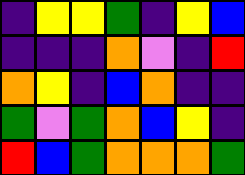[["indigo", "yellow", "yellow", "green", "indigo", "yellow", "blue"], ["indigo", "indigo", "indigo", "orange", "violet", "indigo", "red"], ["orange", "yellow", "indigo", "blue", "orange", "indigo", "indigo"], ["green", "violet", "green", "orange", "blue", "yellow", "indigo"], ["red", "blue", "green", "orange", "orange", "orange", "green"]]